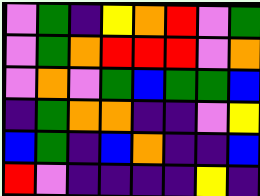[["violet", "green", "indigo", "yellow", "orange", "red", "violet", "green"], ["violet", "green", "orange", "red", "red", "red", "violet", "orange"], ["violet", "orange", "violet", "green", "blue", "green", "green", "blue"], ["indigo", "green", "orange", "orange", "indigo", "indigo", "violet", "yellow"], ["blue", "green", "indigo", "blue", "orange", "indigo", "indigo", "blue"], ["red", "violet", "indigo", "indigo", "indigo", "indigo", "yellow", "indigo"]]